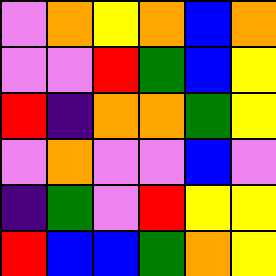[["violet", "orange", "yellow", "orange", "blue", "orange"], ["violet", "violet", "red", "green", "blue", "yellow"], ["red", "indigo", "orange", "orange", "green", "yellow"], ["violet", "orange", "violet", "violet", "blue", "violet"], ["indigo", "green", "violet", "red", "yellow", "yellow"], ["red", "blue", "blue", "green", "orange", "yellow"]]